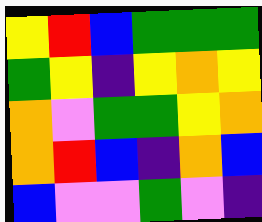[["yellow", "red", "blue", "green", "green", "green"], ["green", "yellow", "indigo", "yellow", "orange", "yellow"], ["orange", "violet", "green", "green", "yellow", "orange"], ["orange", "red", "blue", "indigo", "orange", "blue"], ["blue", "violet", "violet", "green", "violet", "indigo"]]